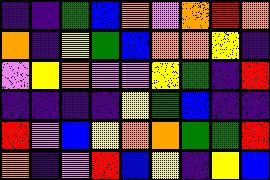[["indigo", "indigo", "green", "blue", "orange", "violet", "orange", "red", "orange"], ["orange", "indigo", "yellow", "green", "blue", "orange", "orange", "yellow", "indigo"], ["violet", "yellow", "orange", "violet", "violet", "yellow", "green", "indigo", "red"], ["indigo", "indigo", "indigo", "indigo", "yellow", "green", "blue", "indigo", "indigo"], ["red", "violet", "blue", "yellow", "orange", "orange", "green", "green", "red"], ["orange", "indigo", "violet", "red", "blue", "yellow", "indigo", "yellow", "blue"]]